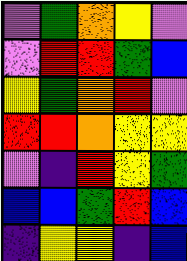[["violet", "green", "orange", "yellow", "violet"], ["violet", "red", "red", "green", "blue"], ["yellow", "green", "orange", "red", "violet"], ["red", "red", "orange", "yellow", "yellow"], ["violet", "indigo", "red", "yellow", "green"], ["blue", "blue", "green", "red", "blue"], ["indigo", "yellow", "yellow", "indigo", "blue"]]